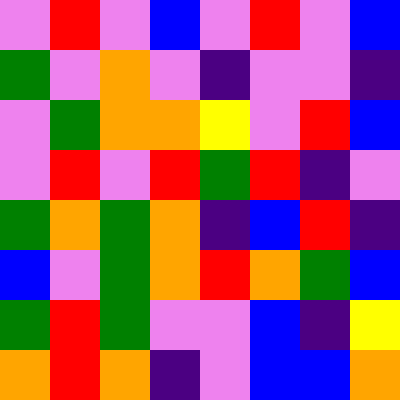[["violet", "red", "violet", "blue", "violet", "red", "violet", "blue"], ["green", "violet", "orange", "violet", "indigo", "violet", "violet", "indigo"], ["violet", "green", "orange", "orange", "yellow", "violet", "red", "blue"], ["violet", "red", "violet", "red", "green", "red", "indigo", "violet"], ["green", "orange", "green", "orange", "indigo", "blue", "red", "indigo"], ["blue", "violet", "green", "orange", "red", "orange", "green", "blue"], ["green", "red", "green", "violet", "violet", "blue", "indigo", "yellow"], ["orange", "red", "orange", "indigo", "violet", "blue", "blue", "orange"]]